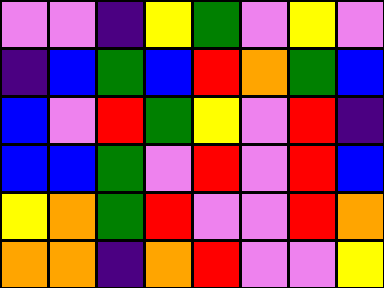[["violet", "violet", "indigo", "yellow", "green", "violet", "yellow", "violet"], ["indigo", "blue", "green", "blue", "red", "orange", "green", "blue"], ["blue", "violet", "red", "green", "yellow", "violet", "red", "indigo"], ["blue", "blue", "green", "violet", "red", "violet", "red", "blue"], ["yellow", "orange", "green", "red", "violet", "violet", "red", "orange"], ["orange", "orange", "indigo", "orange", "red", "violet", "violet", "yellow"]]